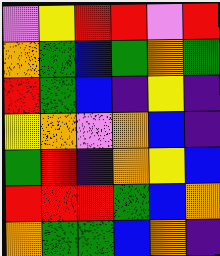[["violet", "yellow", "red", "red", "violet", "red"], ["orange", "green", "blue", "green", "orange", "green"], ["red", "green", "blue", "indigo", "yellow", "indigo"], ["yellow", "orange", "violet", "orange", "blue", "indigo"], ["green", "red", "indigo", "orange", "yellow", "blue"], ["red", "red", "red", "green", "blue", "orange"], ["orange", "green", "green", "blue", "orange", "indigo"]]